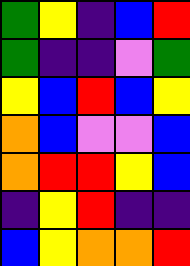[["green", "yellow", "indigo", "blue", "red"], ["green", "indigo", "indigo", "violet", "green"], ["yellow", "blue", "red", "blue", "yellow"], ["orange", "blue", "violet", "violet", "blue"], ["orange", "red", "red", "yellow", "blue"], ["indigo", "yellow", "red", "indigo", "indigo"], ["blue", "yellow", "orange", "orange", "red"]]